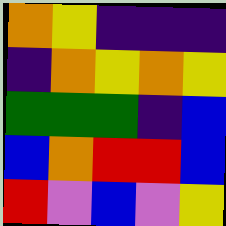[["orange", "yellow", "indigo", "indigo", "indigo"], ["indigo", "orange", "yellow", "orange", "yellow"], ["green", "green", "green", "indigo", "blue"], ["blue", "orange", "red", "red", "blue"], ["red", "violet", "blue", "violet", "yellow"]]